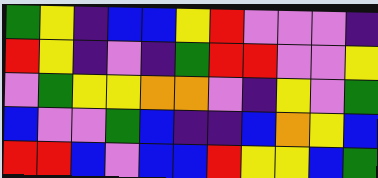[["green", "yellow", "indigo", "blue", "blue", "yellow", "red", "violet", "violet", "violet", "indigo"], ["red", "yellow", "indigo", "violet", "indigo", "green", "red", "red", "violet", "violet", "yellow"], ["violet", "green", "yellow", "yellow", "orange", "orange", "violet", "indigo", "yellow", "violet", "green"], ["blue", "violet", "violet", "green", "blue", "indigo", "indigo", "blue", "orange", "yellow", "blue"], ["red", "red", "blue", "violet", "blue", "blue", "red", "yellow", "yellow", "blue", "green"]]